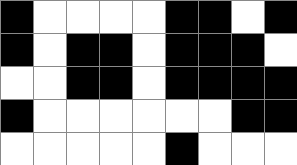[["black", "white", "white", "white", "white", "black", "black", "white", "black"], ["black", "white", "black", "black", "white", "black", "black", "black", "white"], ["white", "white", "black", "black", "white", "black", "black", "black", "black"], ["black", "white", "white", "white", "white", "white", "white", "black", "black"], ["white", "white", "white", "white", "white", "black", "white", "white", "white"]]